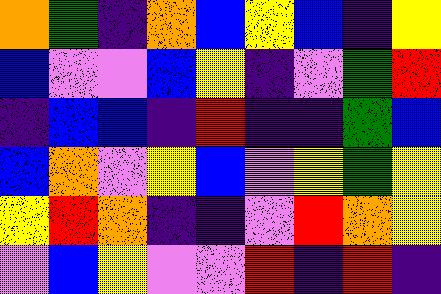[["orange", "green", "indigo", "orange", "blue", "yellow", "blue", "indigo", "yellow"], ["blue", "violet", "violet", "blue", "yellow", "indigo", "violet", "green", "red"], ["indigo", "blue", "blue", "indigo", "red", "indigo", "indigo", "green", "blue"], ["blue", "orange", "violet", "yellow", "blue", "violet", "yellow", "green", "yellow"], ["yellow", "red", "orange", "indigo", "indigo", "violet", "red", "orange", "yellow"], ["violet", "blue", "yellow", "violet", "violet", "red", "indigo", "red", "indigo"]]